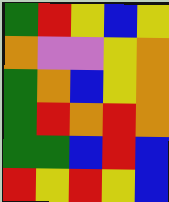[["green", "red", "yellow", "blue", "yellow"], ["orange", "violet", "violet", "yellow", "orange"], ["green", "orange", "blue", "yellow", "orange"], ["green", "red", "orange", "red", "orange"], ["green", "green", "blue", "red", "blue"], ["red", "yellow", "red", "yellow", "blue"]]